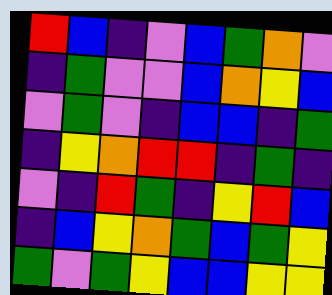[["red", "blue", "indigo", "violet", "blue", "green", "orange", "violet"], ["indigo", "green", "violet", "violet", "blue", "orange", "yellow", "blue"], ["violet", "green", "violet", "indigo", "blue", "blue", "indigo", "green"], ["indigo", "yellow", "orange", "red", "red", "indigo", "green", "indigo"], ["violet", "indigo", "red", "green", "indigo", "yellow", "red", "blue"], ["indigo", "blue", "yellow", "orange", "green", "blue", "green", "yellow"], ["green", "violet", "green", "yellow", "blue", "blue", "yellow", "yellow"]]